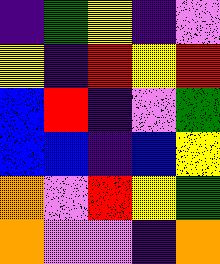[["indigo", "green", "yellow", "indigo", "violet"], ["yellow", "indigo", "red", "yellow", "red"], ["blue", "red", "indigo", "violet", "green"], ["blue", "blue", "indigo", "blue", "yellow"], ["orange", "violet", "red", "yellow", "green"], ["orange", "violet", "violet", "indigo", "orange"]]